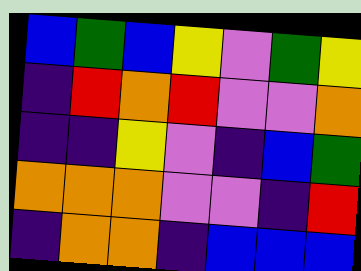[["blue", "green", "blue", "yellow", "violet", "green", "yellow"], ["indigo", "red", "orange", "red", "violet", "violet", "orange"], ["indigo", "indigo", "yellow", "violet", "indigo", "blue", "green"], ["orange", "orange", "orange", "violet", "violet", "indigo", "red"], ["indigo", "orange", "orange", "indigo", "blue", "blue", "blue"]]